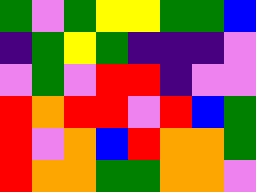[["green", "violet", "green", "yellow", "yellow", "green", "green", "blue"], ["indigo", "green", "yellow", "green", "indigo", "indigo", "indigo", "violet"], ["violet", "green", "violet", "red", "red", "indigo", "violet", "violet"], ["red", "orange", "red", "red", "violet", "red", "blue", "green"], ["red", "violet", "orange", "blue", "red", "orange", "orange", "green"], ["red", "orange", "orange", "green", "green", "orange", "orange", "violet"]]